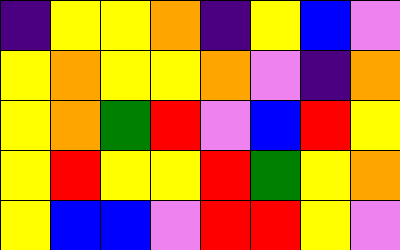[["indigo", "yellow", "yellow", "orange", "indigo", "yellow", "blue", "violet"], ["yellow", "orange", "yellow", "yellow", "orange", "violet", "indigo", "orange"], ["yellow", "orange", "green", "red", "violet", "blue", "red", "yellow"], ["yellow", "red", "yellow", "yellow", "red", "green", "yellow", "orange"], ["yellow", "blue", "blue", "violet", "red", "red", "yellow", "violet"]]